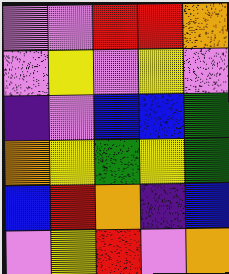[["violet", "violet", "red", "red", "orange"], ["violet", "yellow", "violet", "yellow", "violet"], ["indigo", "violet", "blue", "blue", "green"], ["orange", "yellow", "green", "yellow", "green"], ["blue", "red", "orange", "indigo", "blue"], ["violet", "yellow", "red", "violet", "orange"]]